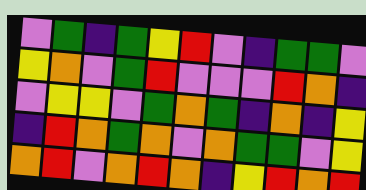[["violet", "green", "indigo", "green", "yellow", "red", "violet", "indigo", "green", "green", "violet"], ["yellow", "orange", "violet", "green", "red", "violet", "violet", "violet", "red", "orange", "indigo"], ["violet", "yellow", "yellow", "violet", "green", "orange", "green", "indigo", "orange", "indigo", "yellow"], ["indigo", "red", "orange", "green", "orange", "violet", "orange", "green", "green", "violet", "yellow"], ["orange", "red", "violet", "orange", "red", "orange", "indigo", "yellow", "red", "orange", "red"]]